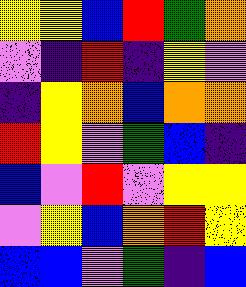[["yellow", "yellow", "blue", "red", "green", "orange"], ["violet", "indigo", "red", "indigo", "yellow", "violet"], ["indigo", "yellow", "orange", "blue", "orange", "orange"], ["red", "yellow", "violet", "green", "blue", "indigo"], ["blue", "violet", "red", "violet", "yellow", "yellow"], ["violet", "yellow", "blue", "orange", "red", "yellow"], ["blue", "blue", "violet", "green", "indigo", "blue"]]